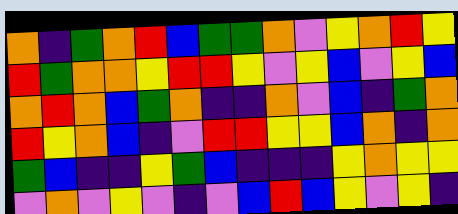[["orange", "indigo", "green", "orange", "red", "blue", "green", "green", "orange", "violet", "yellow", "orange", "red", "yellow"], ["red", "green", "orange", "orange", "yellow", "red", "red", "yellow", "violet", "yellow", "blue", "violet", "yellow", "blue"], ["orange", "red", "orange", "blue", "green", "orange", "indigo", "indigo", "orange", "violet", "blue", "indigo", "green", "orange"], ["red", "yellow", "orange", "blue", "indigo", "violet", "red", "red", "yellow", "yellow", "blue", "orange", "indigo", "orange"], ["green", "blue", "indigo", "indigo", "yellow", "green", "blue", "indigo", "indigo", "indigo", "yellow", "orange", "yellow", "yellow"], ["violet", "orange", "violet", "yellow", "violet", "indigo", "violet", "blue", "red", "blue", "yellow", "violet", "yellow", "indigo"]]